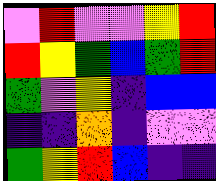[["violet", "red", "violet", "violet", "yellow", "red"], ["red", "yellow", "green", "blue", "green", "red"], ["green", "violet", "yellow", "indigo", "blue", "blue"], ["indigo", "indigo", "orange", "indigo", "violet", "violet"], ["green", "yellow", "red", "blue", "indigo", "indigo"]]